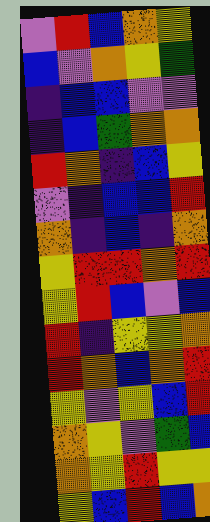[["violet", "red", "blue", "orange", "yellow"], ["blue", "violet", "orange", "yellow", "green"], ["indigo", "blue", "blue", "violet", "violet"], ["indigo", "blue", "green", "orange", "orange"], ["red", "orange", "indigo", "blue", "yellow"], ["violet", "indigo", "blue", "blue", "red"], ["orange", "indigo", "blue", "indigo", "orange"], ["yellow", "red", "red", "orange", "red"], ["yellow", "red", "blue", "violet", "blue"], ["red", "indigo", "yellow", "yellow", "orange"], ["red", "orange", "blue", "orange", "red"], ["yellow", "violet", "yellow", "blue", "red"], ["orange", "yellow", "violet", "green", "blue"], ["orange", "yellow", "red", "yellow", "yellow"], ["yellow", "blue", "red", "blue", "orange"]]